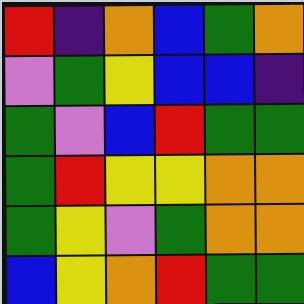[["red", "indigo", "orange", "blue", "green", "orange"], ["violet", "green", "yellow", "blue", "blue", "indigo"], ["green", "violet", "blue", "red", "green", "green"], ["green", "red", "yellow", "yellow", "orange", "orange"], ["green", "yellow", "violet", "green", "orange", "orange"], ["blue", "yellow", "orange", "red", "green", "green"]]